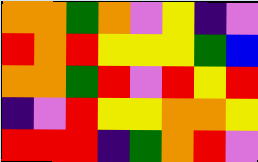[["orange", "orange", "green", "orange", "violet", "yellow", "indigo", "violet"], ["red", "orange", "red", "yellow", "yellow", "yellow", "green", "blue"], ["orange", "orange", "green", "red", "violet", "red", "yellow", "red"], ["indigo", "violet", "red", "yellow", "yellow", "orange", "orange", "yellow"], ["red", "red", "red", "indigo", "green", "orange", "red", "violet"]]